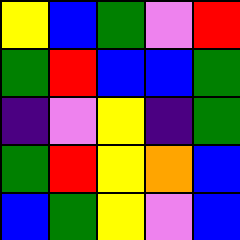[["yellow", "blue", "green", "violet", "red"], ["green", "red", "blue", "blue", "green"], ["indigo", "violet", "yellow", "indigo", "green"], ["green", "red", "yellow", "orange", "blue"], ["blue", "green", "yellow", "violet", "blue"]]